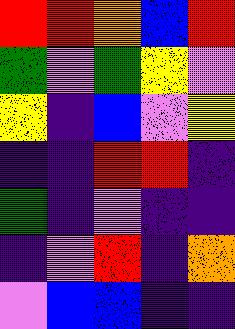[["red", "red", "orange", "blue", "red"], ["green", "violet", "green", "yellow", "violet"], ["yellow", "indigo", "blue", "violet", "yellow"], ["indigo", "indigo", "red", "red", "indigo"], ["green", "indigo", "violet", "indigo", "indigo"], ["indigo", "violet", "red", "indigo", "orange"], ["violet", "blue", "blue", "indigo", "indigo"]]